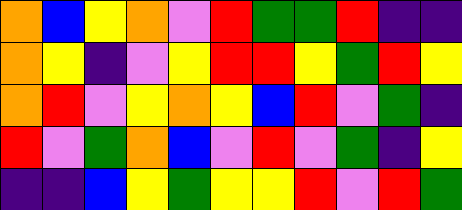[["orange", "blue", "yellow", "orange", "violet", "red", "green", "green", "red", "indigo", "indigo"], ["orange", "yellow", "indigo", "violet", "yellow", "red", "red", "yellow", "green", "red", "yellow"], ["orange", "red", "violet", "yellow", "orange", "yellow", "blue", "red", "violet", "green", "indigo"], ["red", "violet", "green", "orange", "blue", "violet", "red", "violet", "green", "indigo", "yellow"], ["indigo", "indigo", "blue", "yellow", "green", "yellow", "yellow", "red", "violet", "red", "green"]]